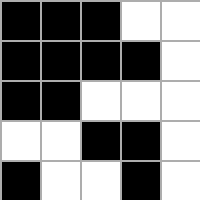[["black", "black", "black", "white", "white"], ["black", "black", "black", "black", "white"], ["black", "black", "white", "white", "white"], ["white", "white", "black", "black", "white"], ["black", "white", "white", "black", "white"]]